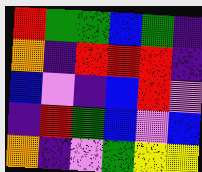[["red", "green", "green", "blue", "green", "indigo"], ["orange", "indigo", "red", "red", "red", "indigo"], ["blue", "violet", "indigo", "blue", "red", "violet"], ["indigo", "red", "green", "blue", "violet", "blue"], ["orange", "indigo", "violet", "green", "yellow", "yellow"]]